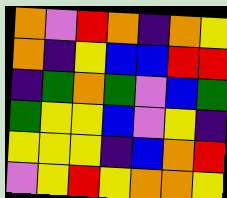[["orange", "violet", "red", "orange", "indigo", "orange", "yellow"], ["orange", "indigo", "yellow", "blue", "blue", "red", "red"], ["indigo", "green", "orange", "green", "violet", "blue", "green"], ["green", "yellow", "yellow", "blue", "violet", "yellow", "indigo"], ["yellow", "yellow", "yellow", "indigo", "blue", "orange", "red"], ["violet", "yellow", "red", "yellow", "orange", "orange", "yellow"]]